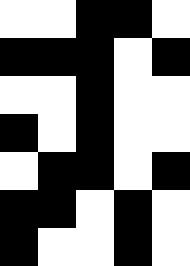[["white", "white", "black", "black", "white"], ["black", "black", "black", "white", "black"], ["white", "white", "black", "white", "white"], ["black", "white", "black", "white", "white"], ["white", "black", "black", "white", "black"], ["black", "black", "white", "black", "white"], ["black", "white", "white", "black", "white"]]